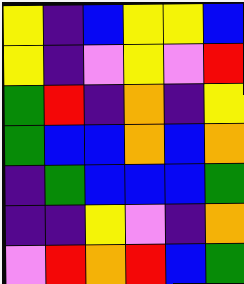[["yellow", "indigo", "blue", "yellow", "yellow", "blue"], ["yellow", "indigo", "violet", "yellow", "violet", "red"], ["green", "red", "indigo", "orange", "indigo", "yellow"], ["green", "blue", "blue", "orange", "blue", "orange"], ["indigo", "green", "blue", "blue", "blue", "green"], ["indigo", "indigo", "yellow", "violet", "indigo", "orange"], ["violet", "red", "orange", "red", "blue", "green"]]